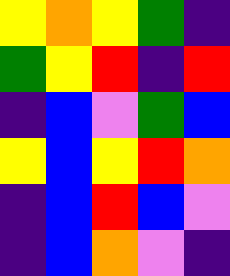[["yellow", "orange", "yellow", "green", "indigo"], ["green", "yellow", "red", "indigo", "red"], ["indigo", "blue", "violet", "green", "blue"], ["yellow", "blue", "yellow", "red", "orange"], ["indigo", "blue", "red", "blue", "violet"], ["indigo", "blue", "orange", "violet", "indigo"]]